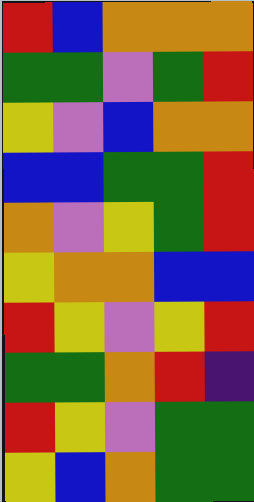[["red", "blue", "orange", "orange", "orange"], ["green", "green", "violet", "green", "red"], ["yellow", "violet", "blue", "orange", "orange"], ["blue", "blue", "green", "green", "red"], ["orange", "violet", "yellow", "green", "red"], ["yellow", "orange", "orange", "blue", "blue"], ["red", "yellow", "violet", "yellow", "red"], ["green", "green", "orange", "red", "indigo"], ["red", "yellow", "violet", "green", "green"], ["yellow", "blue", "orange", "green", "green"]]